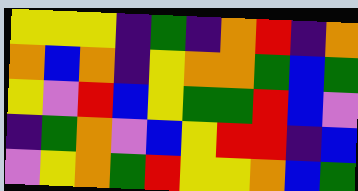[["yellow", "yellow", "yellow", "indigo", "green", "indigo", "orange", "red", "indigo", "orange"], ["orange", "blue", "orange", "indigo", "yellow", "orange", "orange", "green", "blue", "green"], ["yellow", "violet", "red", "blue", "yellow", "green", "green", "red", "blue", "violet"], ["indigo", "green", "orange", "violet", "blue", "yellow", "red", "red", "indigo", "blue"], ["violet", "yellow", "orange", "green", "red", "yellow", "yellow", "orange", "blue", "green"]]